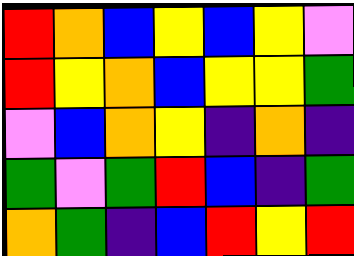[["red", "orange", "blue", "yellow", "blue", "yellow", "violet"], ["red", "yellow", "orange", "blue", "yellow", "yellow", "green"], ["violet", "blue", "orange", "yellow", "indigo", "orange", "indigo"], ["green", "violet", "green", "red", "blue", "indigo", "green"], ["orange", "green", "indigo", "blue", "red", "yellow", "red"]]